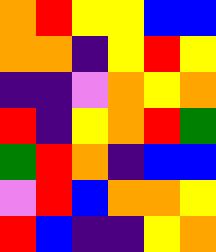[["orange", "red", "yellow", "yellow", "blue", "blue"], ["orange", "orange", "indigo", "yellow", "red", "yellow"], ["indigo", "indigo", "violet", "orange", "yellow", "orange"], ["red", "indigo", "yellow", "orange", "red", "green"], ["green", "red", "orange", "indigo", "blue", "blue"], ["violet", "red", "blue", "orange", "orange", "yellow"], ["red", "blue", "indigo", "indigo", "yellow", "orange"]]